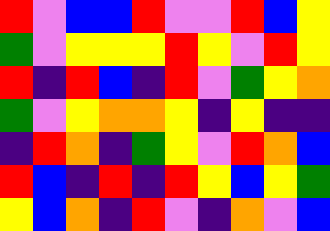[["red", "violet", "blue", "blue", "red", "violet", "violet", "red", "blue", "yellow"], ["green", "violet", "yellow", "yellow", "yellow", "red", "yellow", "violet", "red", "yellow"], ["red", "indigo", "red", "blue", "indigo", "red", "violet", "green", "yellow", "orange"], ["green", "violet", "yellow", "orange", "orange", "yellow", "indigo", "yellow", "indigo", "indigo"], ["indigo", "red", "orange", "indigo", "green", "yellow", "violet", "red", "orange", "blue"], ["red", "blue", "indigo", "red", "indigo", "red", "yellow", "blue", "yellow", "green"], ["yellow", "blue", "orange", "indigo", "red", "violet", "indigo", "orange", "violet", "blue"]]